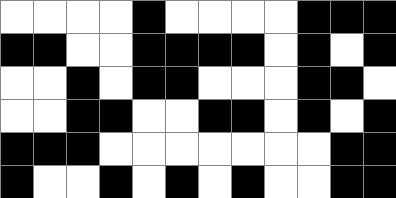[["white", "white", "white", "white", "black", "white", "white", "white", "white", "black", "black", "black"], ["black", "black", "white", "white", "black", "black", "black", "black", "white", "black", "white", "black"], ["white", "white", "black", "white", "black", "black", "white", "white", "white", "black", "black", "white"], ["white", "white", "black", "black", "white", "white", "black", "black", "white", "black", "white", "black"], ["black", "black", "black", "white", "white", "white", "white", "white", "white", "white", "black", "black"], ["black", "white", "white", "black", "white", "black", "white", "black", "white", "white", "black", "black"]]